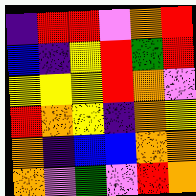[["indigo", "red", "red", "violet", "orange", "red"], ["blue", "indigo", "yellow", "red", "green", "red"], ["yellow", "yellow", "yellow", "red", "orange", "violet"], ["red", "orange", "yellow", "indigo", "orange", "yellow"], ["orange", "indigo", "blue", "blue", "orange", "orange"], ["orange", "violet", "green", "violet", "red", "orange"]]